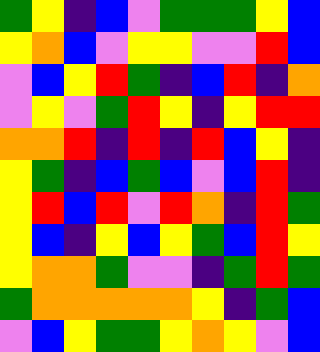[["green", "yellow", "indigo", "blue", "violet", "green", "green", "green", "yellow", "blue"], ["yellow", "orange", "blue", "violet", "yellow", "yellow", "violet", "violet", "red", "blue"], ["violet", "blue", "yellow", "red", "green", "indigo", "blue", "red", "indigo", "orange"], ["violet", "yellow", "violet", "green", "red", "yellow", "indigo", "yellow", "red", "red"], ["orange", "orange", "red", "indigo", "red", "indigo", "red", "blue", "yellow", "indigo"], ["yellow", "green", "indigo", "blue", "green", "blue", "violet", "blue", "red", "indigo"], ["yellow", "red", "blue", "red", "violet", "red", "orange", "indigo", "red", "green"], ["yellow", "blue", "indigo", "yellow", "blue", "yellow", "green", "blue", "red", "yellow"], ["yellow", "orange", "orange", "green", "violet", "violet", "indigo", "green", "red", "green"], ["green", "orange", "orange", "orange", "orange", "orange", "yellow", "indigo", "green", "blue"], ["violet", "blue", "yellow", "green", "green", "yellow", "orange", "yellow", "violet", "blue"]]